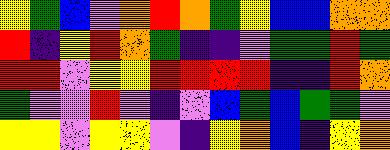[["yellow", "green", "blue", "violet", "orange", "red", "orange", "green", "yellow", "blue", "blue", "orange", "orange"], ["red", "indigo", "yellow", "red", "orange", "green", "indigo", "indigo", "violet", "green", "green", "red", "green"], ["red", "red", "violet", "yellow", "yellow", "red", "red", "red", "red", "indigo", "indigo", "red", "orange"], ["green", "violet", "violet", "red", "violet", "indigo", "violet", "blue", "green", "blue", "green", "green", "violet"], ["yellow", "yellow", "violet", "yellow", "yellow", "violet", "indigo", "yellow", "orange", "blue", "indigo", "yellow", "orange"]]